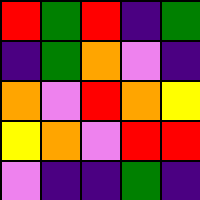[["red", "green", "red", "indigo", "green"], ["indigo", "green", "orange", "violet", "indigo"], ["orange", "violet", "red", "orange", "yellow"], ["yellow", "orange", "violet", "red", "red"], ["violet", "indigo", "indigo", "green", "indigo"]]